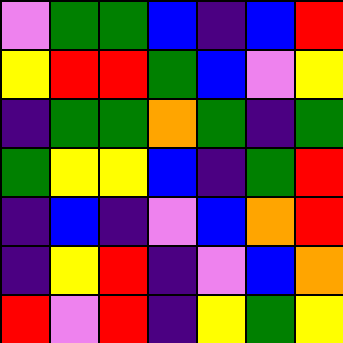[["violet", "green", "green", "blue", "indigo", "blue", "red"], ["yellow", "red", "red", "green", "blue", "violet", "yellow"], ["indigo", "green", "green", "orange", "green", "indigo", "green"], ["green", "yellow", "yellow", "blue", "indigo", "green", "red"], ["indigo", "blue", "indigo", "violet", "blue", "orange", "red"], ["indigo", "yellow", "red", "indigo", "violet", "blue", "orange"], ["red", "violet", "red", "indigo", "yellow", "green", "yellow"]]